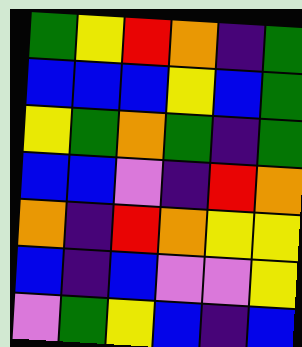[["green", "yellow", "red", "orange", "indigo", "green"], ["blue", "blue", "blue", "yellow", "blue", "green"], ["yellow", "green", "orange", "green", "indigo", "green"], ["blue", "blue", "violet", "indigo", "red", "orange"], ["orange", "indigo", "red", "orange", "yellow", "yellow"], ["blue", "indigo", "blue", "violet", "violet", "yellow"], ["violet", "green", "yellow", "blue", "indigo", "blue"]]